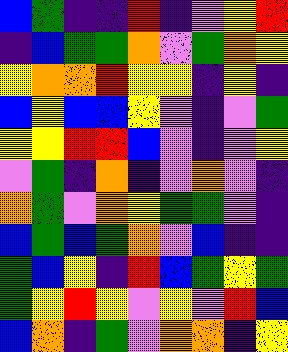[["blue", "green", "indigo", "indigo", "red", "indigo", "violet", "yellow", "red"], ["indigo", "blue", "green", "green", "orange", "violet", "green", "orange", "yellow"], ["yellow", "orange", "orange", "red", "yellow", "yellow", "indigo", "yellow", "indigo"], ["blue", "yellow", "blue", "blue", "yellow", "violet", "indigo", "violet", "green"], ["yellow", "yellow", "red", "red", "blue", "violet", "indigo", "violet", "yellow"], ["violet", "green", "indigo", "orange", "indigo", "violet", "orange", "violet", "indigo"], ["orange", "green", "violet", "orange", "yellow", "green", "green", "violet", "indigo"], ["blue", "green", "blue", "green", "orange", "violet", "blue", "indigo", "indigo"], ["green", "blue", "yellow", "indigo", "red", "blue", "green", "yellow", "green"], ["green", "yellow", "red", "yellow", "violet", "yellow", "violet", "red", "blue"], ["blue", "orange", "indigo", "green", "violet", "orange", "orange", "indigo", "yellow"]]